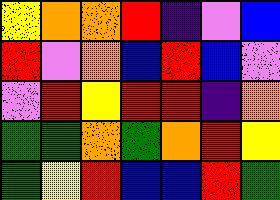[["yellow", "orange", "orange", "red", "indigo", "violet", "blue"], ["red", "violet", "orange", "blue", "red", "blue", "violet"], ["violet", "red", "yellow", "red", "red", "indigo", "orange"], ["green", "green", "orange", "green", "orange", "red", "yellow"], ["green", "yellow", "red", "blue", "blue", "red", "green"]]